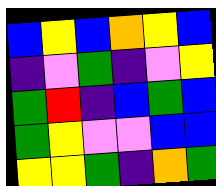[["blue", "yellow", "blue", "orange", "yellow", "blue"], ["indigo", "violet", "green", "indigo", "violet", "yellow"], ["green", "red", "indigo", "blue", "green", "blue"], ["green", "yellow", "violet", "violet", "blue", "blue"], ["yellow", "yellow", "green", "indigo", "orange", "green"]]